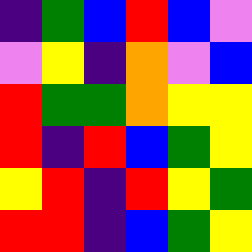[["indigo", "green", "blue", "red", "blue", "violet"], ["violet", "yellow", "indigo", "orange", "violet", "blue"], ["red", "green", "green", "orange", "yellow", "yellow"], ["red", "indigo", "red", "blue", "green", "yellow"], ["yellow", "red", "indigo", "red", "yellow", "green"], ["red", "red", "indigo", "blue", "green", "yellow"]]